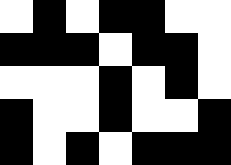[["white", "black", "white", "black", "black", "white", "white"], ["black", "black", "black", "white", "black", "black", "white"], ["white", "white", "white", "black", "white", "black", "white"], ["black", "white", "white", "black", "white", "white", "black"], ["black", "white", "black", "white", "black", "black", "black"]]